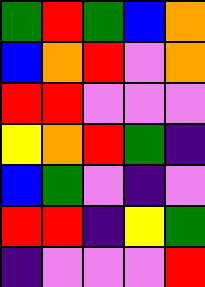[["green", "red", "green", "blue", "orange"], ["blue", "orange", "red", "violet", "orange"], ["red", "red", "violet", "violet", "violet"], ["yellow", "orange", "red", "green", "indigo"], ["blue", "green", "violet", "indigo", "violet"], ["red", "red", "indigo", "yellow", "green"], ["indigo", "violet", "violet", "violet", "red"]]